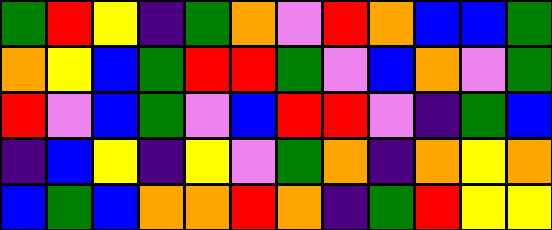[["green", "red", "yellow", "indigo", "green", "orange", "violet", "red", "orange", "blue", "blue", "green"], ["orange", "yellow", "blue", "green", "red", "red", "green", "violet", "blue", "orange", "violet", "green"], ["red", "violet", "blue", "green", "violet", "blue", "red", "red", "violet", "indigo", "green", "blue"], ["indigo", "blue", "yellow", "indigo", "yellow", "violet", "green", "orange", "indigo", "orange", "yellow", "orange"], ["blue", "green", "blue", "orange", "orange", "red", "orange", "indigo", "green", "red", "yellow", "yellow"]]